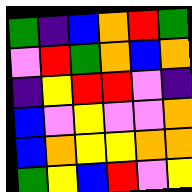[["green", "indigo", "blue", "orange", "red", "green"], ["violet", "red", "green", "orange", "blue", "orange"], ["indigo", "yellow", "red", "red", "violet", "indigo"], ["blue", "violet", "yellow", "violet", "violet", "orange"], ["blue", "orange", "yellow", "yellow", "orange", "orange"], ["green", "yellow", "blue", "red", "violet", "yellow"]]